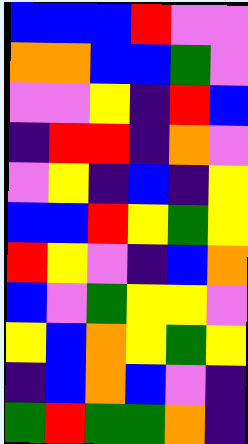[["blue", "blue", "blue", "red", "violet", "violet"], ["orange", "orange", "blue", "blue", "green", "violet"], ["violet", "violet", "yellow", "indigo", "red", "blue"], ["indigo", "red", "red", "indigo", "orange", "violet"], ["violet", "yellow", "indigo", "blue", "indigo", "yellow"], ["blue", "blue", "red", "yellow", "green", "yellow"], ["red", "yellow", "violet", "indigo", "blue", "orange"], ["blue", "violet", "green", "yellow", "yellow", "violet"], ["yellow", "blue", "orange", "yellow", "green", "yellow"], ["indigo", "blue", "orange", "blue", "violet", "indigo"], ["green", "red", "green", "green", "orange", "indigo"]]